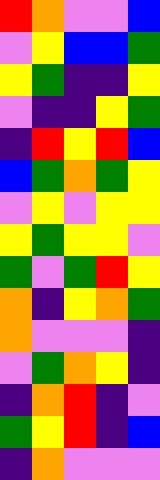[["red", "orange", "violet", "violet", "blue"], ["violet", "yellow", "blue", "blue", "green"], ["yellow", "green", "indigo", "indigo", "yellow"], ["violet", "indigo", "indigo", "yellow", "green"], ["indigo", "red", "yellow", "red", "blue"], ["blue", "green", "orange", "green", "yellow"], ["violet", "yellow", "violet", "yellow", "yellow"], ["yellow", "green", "yellow", "yellow", "violet"], ["green", "violet", "green", "red", "yellow"], ["orange", "indigo", "yellow", "orange", "green"], ["orange", "violet", "violet", "violet", "indigo"], ["violet", "green", "orange", "yellow", "indigo"], ["indigo", "orange", "red", "indigo", "violet"], ["green", "yellow", "red", "indigo", "blue"], ["indigo", "orange", "violet", "violet", "violet"]]